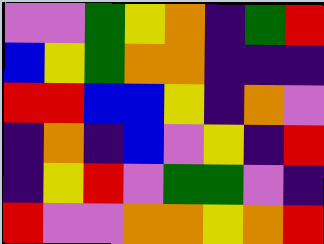[["violet", "violet", "green", "yellow", "orange", "indigo", "green", "red"], ["blue", "yellow", "green", "orange", "orange", "indigo", "indigo", "indigo"], ["red", "red", "blue", "blue", "yellow", "indigo", "orange", "violet"], ["indigo", "orange", "indigo", "blue", "violet", "yellow", "indigo", "red"], ["indigo", "yellow", "red", "violet", "green", "green", "violet", "indigo"], ["red", "violet", "violet", "orange", "orange", "yellow", "orange", "red"]]